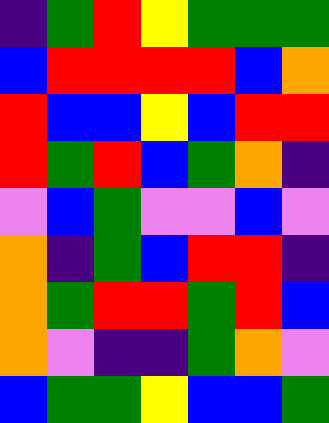[["indigo", "green", "red", "yellow", "green", "green", "green"], ["blue", "red", "red", "red", "red", "blue", "orange"], ["red", "blue", "blue", "yellow", "blue", "red", "red"], ["red", "green", "red", "blue", "green", "orange", "indigo"], ["violet", "blue", "green", "violet", "violet", "blue", "violet"], ["orange", "indigo", "green", "blue", "red", "red", "indigo"], ["orange", "green", "red", "red", "green", "red", "blue"], ["orange", "violet", "indigo", "indigo", "green", "orange", "violet"], ["blue", "green", "green", "yellow", "blue", "blue", "green"]]